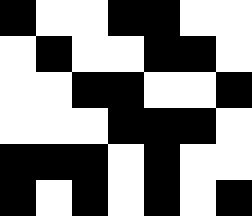[["black", "white", "white", "black", "black", "white", "white"], ["white", "black", "white", "white", "black", "black", "white"], ["white", "white", "black", "black", "white", "white", "black"], ["white", "white", "white", "black", "black", "black", "white"], ["black", "black", "black", "white", "black", "white", "white"], ["black", "white", "black", "white", "black", "white", "black"]]